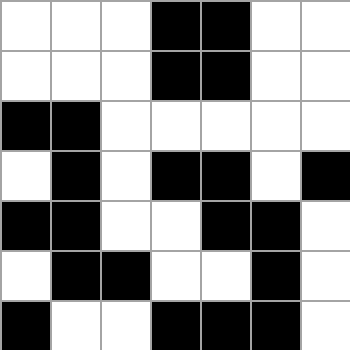[["white", "white", "white", "black", "black", "white", "white"], ["white", "white", "white", "black", "black", "white", "white"], ["black", "black", "white", "white", "white", "white", "white"], ["white", "black", "white", "black", "black", "white", "black"], ["black", "black", "white", "white", "black", "black", "white"], ["white", "black", "black", "white", "white", "black", "white"], ["black", "white", "white", "black", "black", "black", "white"]]